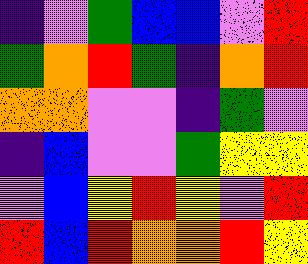[["indigo", "violet", "green", "blue", "blue", "violet", "red"], ["green", "orange", "red", "green", "indigo", "orange", "red"], ["orange", "orange", "violet", "violet", "indigo", "green", "violet"], ["indigo", "blue", "violet", "violet", "green", "yellow", "yellow"], ["violet", "blue", "yellow", "red", "yellow", "violet", "red"], ["red", "blue", "red", "orange", "orange", "red", "yellow"]]